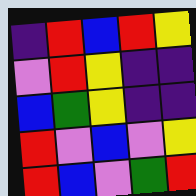[["indigo", "red", "blue", "red", "yellow"], ["violet", "red", "yellow", "indigo", "indigo"], ["blue", "green", "yellow", "indigo", "indigo"], ["red", "violet", "blue", "violet", "yellow"], ["red", "blue", "violet", "green", "red"]]